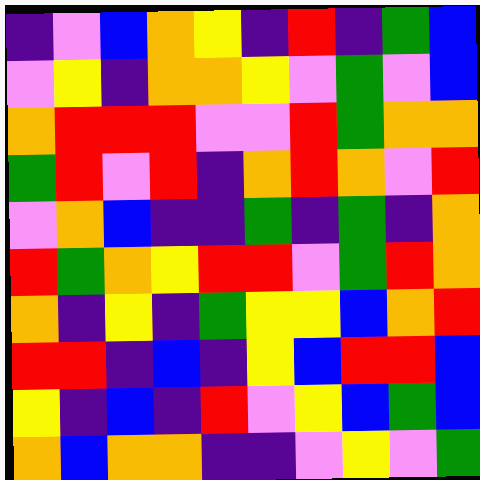[["indigo", "violet", "blue", "orange", "yellow", "indigo", "red", "indigo", "green", "blue"], ["violet", "yellow", "indigo", "orange", "orange", "yellow", "violet", "green", "violet", "blue"], ["orange", "red", "red", "red", "violet", "violet", "red", "green", "orange", "orange"], ["green", "red", "violet", "red", "indigo", "orange", "red", "orange", "violet", "red"], ["violet", "orange", "blue", "indigo", "indigo", "green", "indigo", "green", "indigo", "orange"], ["red", "green", "orange", "yellow", "red", "red", "violet", "green", "red", "orange"], ["orange", "indigo", "yellow", "indigo", "green", "yellow", "yellow", "blue", "orange", "red"], ["red", "red", "indigo", "blue", "indigo", "yellow", "blue", "red", "red", "blue"], ["yellow", "indigo", "blue", "indigo", "red", "violet", "yellow", "blue", "green", "blue"], ["orange", "blue", "orange", "orange", "indigo", "indigo", "violet", "yellow", "violet", "green"]]